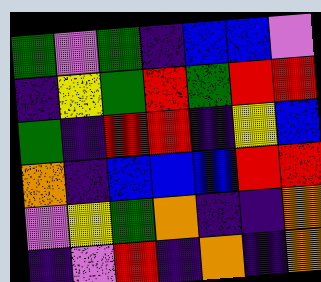[["green", "violet", "green", "indigo", "blue", "blue", "violet"], ["indigo", "yellow", "green", "red", "green", "red", "red"], ["green", "indigo", "red", "red", "indigo", "yellow", "blue"], ["orange", "indigo", "blue", "blue", "blue", "red", "red"], ["violet", "yellow", "green", "orange", "indigo", "indigo", "orange"], ["indigo", "violet", "red", "indigo", "orange", "indigo", "orange"]]